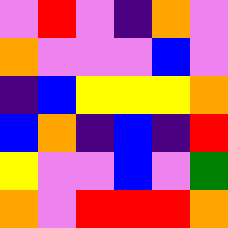[["violet", "red", "violet", "indigo", "orange", "violet"], ["orange", "violet", "violet", "violet", "blue", "violet"], ["indigo", "blue", "yellow", "yellow", "yellow", "orange"], ["blue", "orange", "indigo", "blue", "indigo", "red"], ["yellow", "violet", "violet", "blue", "violet", "green"], ["orange", "violet", "red", "red", "red", "orange"]]